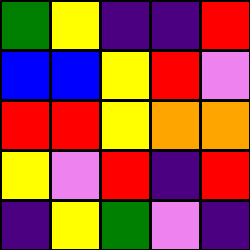[["green", "yellow", "indigo", "indigo", "red"], ["blue", "blue", "yellow", "red", "violet"], ["red", "red", "yellow", "orange", "orange"], ["yellow", "violet", "red", "indigo", "red"], ["indigo", "yellow", "green", "violet", "indigo"]]